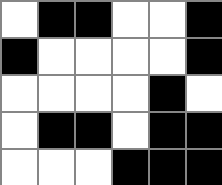[["white", "black", "black", "white", "white", "black"], ["black", "white", "white", "white", "white", "black"], ["white", "white", "white", "white", "black", "white"], ["white", "black", "black", "white", "black", "black"], ["white", "white", "white", "black", "black", "black"]]